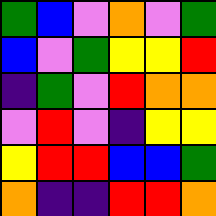[["green", "blue", "violet", "orange", "violet", "green"], ["blue", "violet", "green", "yellow", "yellow", "red"], ["indigo", "green", "violet", "red", "orange", "orange"], ["violet", "red", "violet", "indigo", "yellow", "yellow"], ["yellow", "red", "red", "blue", "blue", "green"], ["orange", "indigo", "indigo", "red", "red", "orange"]]